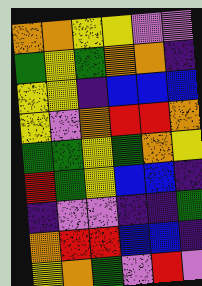[["orange", "orange", "yellow", "yellow", "violet", "violet"], ["green", "yellow", "green", "orange", "orange", "indigo"], ["yellow", "yellow", "indigo", "blue", "blue", "blue"], ["yellow", "violet", "orange", "red", "red", "orange"], ["green", "green", "yellow", "green", "orange", "yellow"], ["red", "green", "yellow", "blue", "blue", "indigo"], ["indigo", "violet", "violet", "indigo", "indigo", "green"], ["orange", "red", "red", "blue", "blue", "indigo"], ["yellow", "orange", "green", "violet", "red", "violet"]]